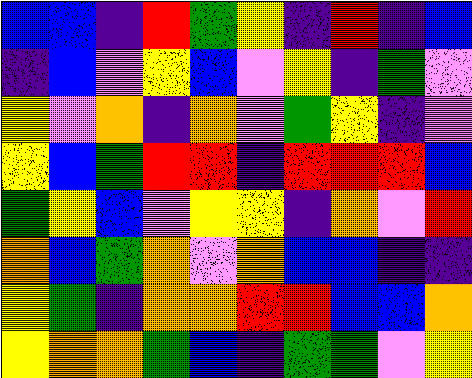[["blue", "blue", "indigo", "red", "green", "yellow", "indigo", "red", "indigo", "blue"], ["indigo", "blue", "violet", "yellow", "blue", "violet", "yellow", "indigo", "green", "violet"], ["yellow", "violet", "orange", "indigo", "orange", "violet", "green", "yellow", "indigo", "violet"], ["yellow", "blue", "green", "red", "red", "indigo", "red", "red", "red", "blue"], ["green", "yellow", "blue", "violet", "yellow", "yellow", "indigo", "orange", "violet", "red"], ["orange", "blue", "green", "orange", "violet", "orange", "blue", "blue", "indigo", "indigo"], ["yellow", "green", "indigo", "orange", "orange", "red", "red", "blue", "blue", "orange"], ["yellow", "orange", "orange", "green", "blue", "indigo", "green", "green", "violet", "yellow"]]